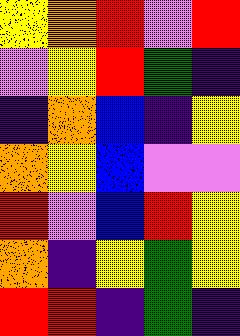[["yellow", "orange", "red", "violet", "red"], ["violet", "yellow", "red", "green", "indigo"], ["indigo", "orange", "blue", "indigo", "yellow"], ["orange", "yellow", "blue", "violet", "violet"], ["red", "violet", "blue", "red", "yellow"], ["orange", "indigo", "yellow", "green", "yellow"], ["red", "red", "indigo", "green", "indigo"]]